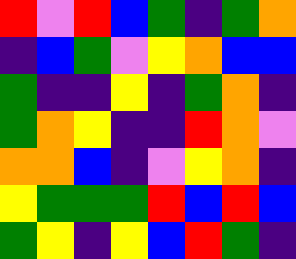[["red", "violet", "red", "blue", "green", "indigo", "green", "orange"], ["indigo", "blue", "green", "violet", "yellow", "orange", "blue", "blue"], ["green", "indigo", "indigo", "yellow", "indigo", "green", "orange", "indigo"], ["green", "orange", "yellow", "indigo", "indigo", "red", "orange", "violet"], ["orange", "orange", "blue", "indigo", "violet", "yellow", "orange", "indigo"], ["yellow", "green", "green", "green", "red", "blue", "red", "blue"], ["green", "yellow", "indigo", "yellow", "blue", "red", "green", "indigo"]]